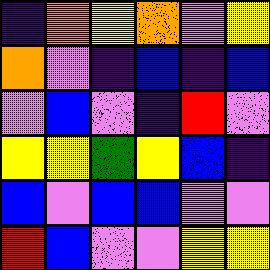[["indigo", "orange", "yellow", "orange", "violet", "yellow"], ["orange", "violet", "indigo", "blue", "indigo", "blue"], ["violet", "blue", "violet", "indigo", "red", "violet"], ["yellow", "yellow", "green", "yellow", "blue", "indigo"], ["blue", "violet", "blue", "blue", "violet", "violet"], ["red", "blue", "violet", "violet", "yellow", "yellow"]]